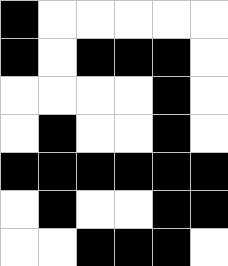[["black", "white", "white", "white", "white", "white"], ["black", "white", "black", "black", "black", "white"], ["white", "white", "white", "white", "black", "white"], ["white", "black", "white", "white", "black", "white"], ["black", "black", "black", "black", "black", "black"], ["white", "black", "white", "white", "black", "black"], ["white", "white", "black", "black", "black", "white"]]